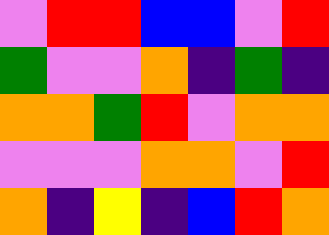[["violet", "red", "red", "blue", "blue", "violet", "red"], ["green", "violet", "violet", "orange", "indigo", "green", "indigo"], ["orange", "orange", "green", "red", "violet", "orange", "orange"], ["violet", "violet", "violet", "orange", "orange", "violet", "red"], ["orange", "indigo", "yellow", "indigo", "blue", "red", "orange"]]